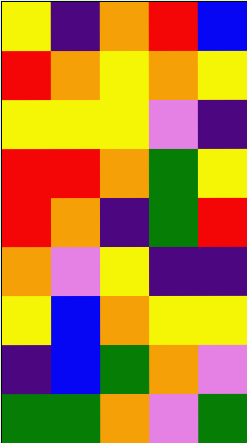[["yellow", "indigo", "orange", "red", "blue"], ["red", "orange", "yellow", "orange", "yellow"], ["yellow", "yellow", "yellow", "violet", "indigo"], ["red", "red", "orange", "green", "yellow"], ["red", "orange", "indigo", "green", "red"], ["orange", "violet", "yellow", "indigo", "indigo"], ["yellow", "blue", "orange", "yellow", "yellow"], ["indigo", "blue", "green", "orange", "violet"], ["green", "green", "orange", "violet", "green"]]